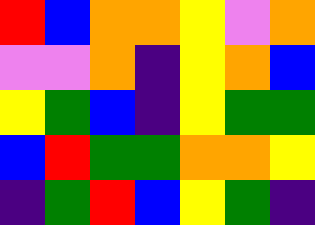[["red", "blue", "orange", "orange", "yellow", "violet", "orange"], ["violet", "violet", "orange", "indigo", "yellow", "orange", "blue"], ["yellow", "green", "blue", "indigo", "yellow", "green", "green"], ["blue", "red", "green", "green", "orange", "orange", "yellow"], ["indigo", "green", "red", "blue", "yellow", "green", "indigo"]]